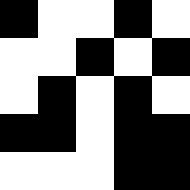[["black", "white", "white", "black", "white"], ["white", "white", "black", "white", "black"], ["white", "black", "white", "black", "white"], ["black", "black", "white", "black", "black"], ["white", "white", "white", "black", "black"]]